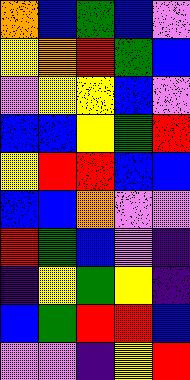[["orange", "blue", "green", "blue", "violet"], ["yellow", "orange", "red", "green", "blue"], ["violet", "yellow", "yellow", "blue", "violet"], ["blue", "blue", "yellow", "green", "red"], ["yellow", "red", "red", "blue", "blue"], ["blue", "blue", "orange", "violet", "violet"], ["red", "green", "blue", "violet", "indigo"], ["indigo", "yellow", "green", "yellow", "indigo"], ["blue", "green", "red", "red", "blue"], ["violet", "violet", "indigo", "yellow", "red"]]